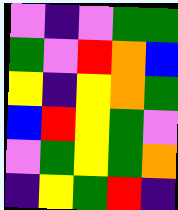[["violet", "indigo", "violet", "green", "green"], ["green", "violet", "red", "orange", "blue"], ["yellow", "indigo", "yellow", "orange", "green"], ["blue", "red", "yellow", "green", "violet"], ["violet", "green", "yellow", "green", "orange"], ["indigo", "yellow", "green", "red", "indigo"]]